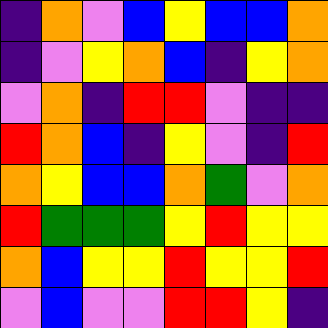[["indigo", "orange", "violet", "blue", "yellow", "blue", "blue", "orange"], ["indigo", "violet", "yellow", "orange", "blue", "indigo", "yellow", "orange"], ["violet", "orange", "indigo", "red", "red", "violet", "indigo", "indigo"], ["red", "orange", "blue", "indigo", "yellow", "violet", "indigo", "red"], ["orange", "yellow", "blue", "blue", "orange", "green", "violet", "orange"], ["red", "green", "green", "green", "yellow", "red", "yellow", "yellow"], ["orange", "blue", "yellow", "yellow", "red", "yellow", "yellow", "red"], ["violet", "blue", "violet", "violet", "red", "red", "yellow", "indigo"]]